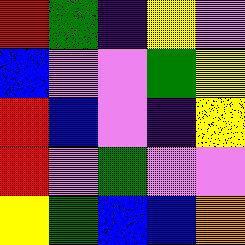[["red", "green", "indigo", "yellow", "violet"], ["blue", "violet", "violet", "green", "yellow"], ["red", "blue", "violet", "indigo", "yellow"], ["red", "violet", "green", "violet", "violet"], ["yellow", "green", "blue", "blue", "orange"]]